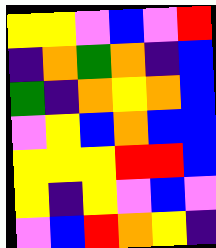[["yellow", "yellow", "violet", "blue", "violet", "red"], ["indigo", "orange", "green", "orange", "indigo", "blue"], ["green", "indigo", "orange", "yellow", "orange", "blue"], ["violet", "yellow", "blue", "orange", "blue", "blue"], ["yellow", "yellow", "yellow", "red", "red", "blue"], ["yellow", "indigo", "yellow", "violet", "blue", "violet"], ["violet", "blue", "red", "orange", "yellow", "indigo"]]